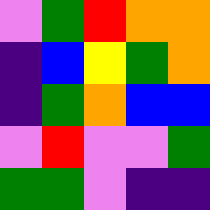[["violet", "green", "red", "orange", "orange"], ["indigo", "blue", "yellow", "green", "orange"], ["indigo", "green", "orange", "blue", "blue"], ["violet", "red", "violet", "violet", "green"], ["green", "green", "violet", "indigo", "indigo"]]